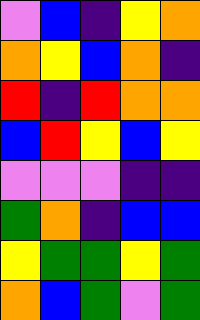[["violet", "blue", "indigo", "yellow", "orange"], ["orange", "yellow", "blue", "orange", "indigo"], ["red", "indigo", "red", "orange", "orange"], ["blue", "red", "yellow", "blue", "yellow"], ["violet", "violet", "violet", "indigo", "indigo"], ["green", "orange", "indigo", "blue", "blue"], ["yellow", "green", "green", "yellow", "green"], ["orange", "blue", "green", "violet", "green"]]